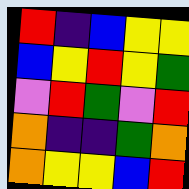[["red", "indigo", "blue", "yellow", "yellow"], ["blue", "yellow", "red", "yellow", "green"], ["violet", "red", "green", "violet", "red"], ["orange", "indigo", "indigo", "green", "orange"], ["orange", "yellow", "yellow", "blue", "red"]]